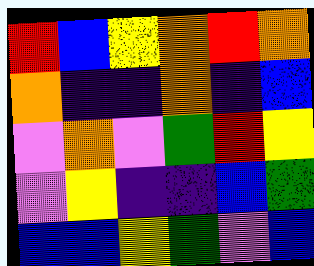[["red", "blue", "yellow", "orange", "red", "orange"], ["orange", "indigo", "indigo", "orange", "indigo", "blue"], ["violet", "orange", "violet", "green", "red", "yellow"], ["violet", "yellow", "indigo", "indigo", "blue", "green"], ["blue", "blue", "yellow", "green", "violet", "blue"]]